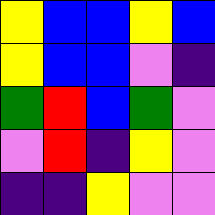[["yellow", "blue", "blue", "yellow", "blue"], ["yellow", "blue", "blue", "violet", "indigo"], ["green", "red", "blue", "green", "violet"], ["violet", "red", "indigo", "yellow", "violet"], ["indigo", "indigo", "yellow", "violet", "violet"]]